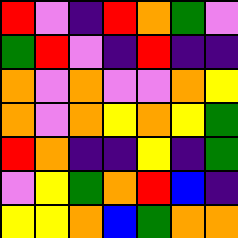[["red", "violet", "indigo", "red", "orange", "green", "violet"], ["green", "red", "violet", "indigo", "red", "indigo", "indigo"], ["orange", "violet", "orange", "violet", "violet", "orange", "yellow"], ["orange", "violet", "orange", "yellow", "orange", "yellow", "green"], ["red", "orange", "indigo", "indigo", "yellow", "indigo", "green"], ["violet", "yellow", "green", "orange", "red", "blue", "indigo"], ["yellow", "yellow", "orange", "blue", "green", "orange", "orange"]]